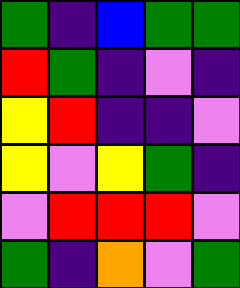[["green", "indigo", "blue", "green", "green"], ["red", "green", "indigo", "violet", "indigo"], ["yellow", "red", "indigo", "indigo", "violet"], ["yellow", "violet", "yellow", "green", "indigo"], ["violet", "red", "red", "red", "violet"], ["green", "indigo", "orange", "violet", "green"]]